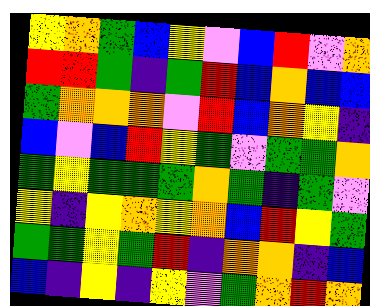[["yellow", "orange", "green", "blue", "yellow", "violet", "blue", "red", "violet", "orange"], ["red", "red", "green", "indigo", "green", "red", "blue", "orange", "blue", "blue"], ["green", "orange", "orange", "orange", "violet", "red", "blue", "orange", "yellow", "indigo"], ["blue", "violet", "blue", "red", "yellow", "green", "violet", "green", "green", "orange"], ["green", "yellow", "green", "green", "green", "orange", "green", "indigo", "green", "violet"], ["yellow", "indigo", "yellow", "orange", "yellow", "orange", "blue", "red", "yellow", "green"], ["green", "green", "yellow", "green", "red", "indigo", "orange", "orange", "indigo", "blue"], ["blue", "indigo", "yellow", "indigo", "yellow", "violet", "green", "orange", "red", "orange"]]